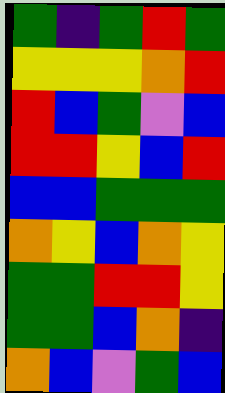[["green", "indigo", "green", "red", "green"], ["yellow", "yellow", "yellow", "orange", "red"], ["red", "blue", "green", "violet", "blue"], ["red", "red", "yellow", "blue", "red"], ["blue", "blue", "green", "green", "green"], ["orange", "yellow", "blue", "orange", "yellow"], ["green", "green", "red", "red", "yellow"], ["green", "green", "blue", "orange", "indigo"], ["orange", "blue", "violet", "green", "blue"]]